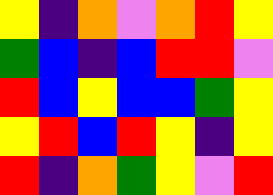[["yellow", "indigo", "orange", "violet", "orange", "red", "yellow"], ["green", "blue", "indigo", "blue", "red", "red", "violet"], ["red", "blue", "yellow", "blue", "blue", "green", "yellow"], ["yellow", "red", "blue", "red", "yellow", "indigo", "yellow"], ["red", "indigo", "orange", "green", "yellow", "violet", "red"]]